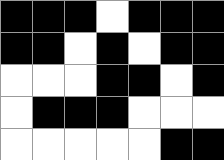[["black", "black", "black", "white", "black", "black", "black"], ["black", "black", "white", "black", "white", "black", "black"], ["white", "white", "white", "black", "black", "white", "black"], ["white", "black", "black", "black", "white", "white", "white"], ["white", "white", "white", "white", "white", "black", "black"]]